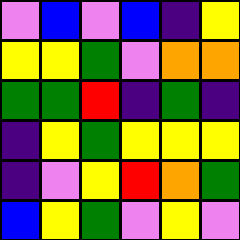[["violet", "blue", "violet", "blue", "indigo", "yellow"], ["yellow", "yellow", "green", "violet", "orange", "orange"], ["green", "green", "red", "indigo", "green", "indigo"], ["indigo", "yellow", "green", "yellow", "yellow", "yellow"], ["indigo", "violet", "yellow", "red", "orange", "green"], ["blue", "yellow", "green", "violet", "yellow", "violet"]]